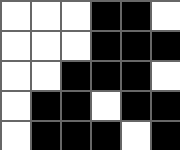[["white", "white", "white", "black", "black", "white"], ["white", "white", "white", "black", "black", "black"], ["white", "white", "black", "black", "black", "white"], ["white", "black", "black", "white", "black", "black"], ["white", "black", "black", "black", "white", "black"]]